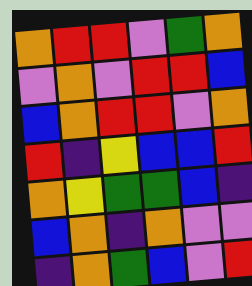[["orange", "red", "red", "violet", "green", "orange"], ["violet", "orange", "violet", "red", "red", "blue"], ["blue", "orange", "red", "red", "violet", "orange"], ["red", "indigo", "yellow", "blue", "blue", "red"], ["orange", "yellow", "green", "green", "blue", "indigo"], ["blue", "orange", "indigo", "orange", "violet", "violet"], ["indigo", "orange", "green", "blue", "violet", "red"]]